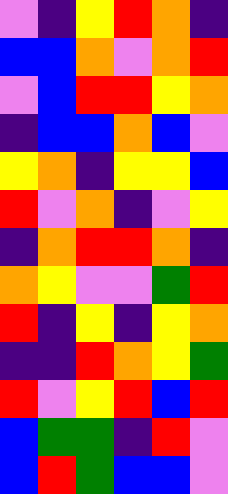[["violet", "indigo", "yellow", "red", "orange", "indigo"], ["blue", "blue", "orange", "violet", "orange", "red"], ["violet", "blue", "red", "red", "yellow", "orange"], ["indigo", "blue", "blue", "orange", "blue", "violet"], ["yellow", "orange", "indigo", "yellow", "yellow", "blue"], ["red", "violet", "orange", "indigo", "violet", "yellow"], ["indigo", "orange", "red", "red", "orange", "indigo"], ["orange", "yellow", "violet", "violet", "green", "red"], ["red", "indigo", "yellow", "indigo", "yellow", "orange"], ["indigo", "indigo", "red", "orange", "yellow", "green"], ["red", "violet", "yellow", "red", "blue", "red"], ["blue", "green", "green", "indigo", "red", "violet"], ["blue", "red", "green", "blue", "blue", "violet"]]